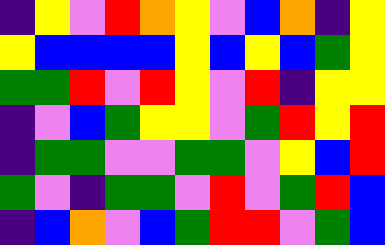[["indigo", "yellow", "violet", "red", "orange", "yellow", "violet", "blue", "orange", "indigo", "yellow"], ["yellow", "blue", "blue", "blue", "blue", "yellow", "blue", "yellow", "blue", "green", "yellow"], ["green", "green", "red", "violet", "red", "yellow", "violet", "red", "indigo", "yellow", "yellow"], ["indigo", "violet", "blue", "green", "yellow", "yellow", "violet", "green", "red", "yellow", "red"], ["indigo", "green", "green", "violet", "violet", "green", "green", "violet", "yellow", "blue", "red"], ["green", "violet", "indigo", "green", "green", "violet", "red", "violet", "green", "red", "blue"], ["indigo", "blue", "orange", "violet", "blue", "green", "red", "red", "violet", "green", "blue"]]